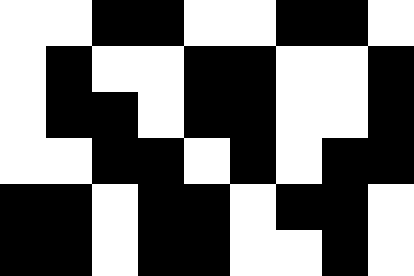[["white", "white", "black", "black", "white", "white", "black", "black", "white"], ["white", "black", "white", "white", "black", "black", "white", "white", "black"], ["white", "black", "black", "white", "black", "black", "white", "white", "black"], ["white", "white", "black", "black", "white", "black", "white", "black", "black"], ["black", "black", "white", "black", "black", "white", "black", "black", "white"], ["black", "black", "white", "black", "black", "white", "white", "black", "white"]]